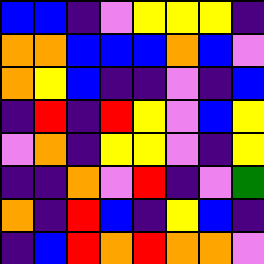[["blue", "blue", "indigo", "violet", "yellow", "yellow", "yellow", "indigo"], ["orange", "orange", "blue", "blue", "blue", "orange", "blue", "violet"], ["orange", "yellow", "blue", "indigo", "indigo", "violet", "indigo", "blue"], ["indigo", "red", "indigo", "red", "yellow", "violet", "blue", "yellow"], ["violet", "orange", "indigo", "yellow", "yellow", "violet", "indigo", "yellow"], ["indigo", "indigo", "orange", "violet", "red", "indigo", "violet", "green"], ["orange", "indigo", "red", "blue", "indigo", "yellow", "blue", "indigo"], ["indigo", "blue", "red", "orange", "red", "orange", "orange", "violet"]]